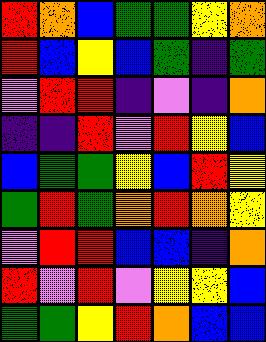[["red", "orange", "blue", "green", "green", "yellow", "orange"], ["red", "blue", "yellow", "blue", "green", "indigo", "green"], ["violet", "red", "red", "indigo", "violet", "indigo", "orange"], ["indigo", "indigo", "red", "violet", "red", "yellow", "blue"], ["blue", "green", "green", "yellow", "blue", "red", "yellow"], ["green", "red", "green", "orange", "red", "orange", "yellow"], ["violet", "red", "red", "blue", "blue", "indigo", "orange"], ["red", "violet", "red", "violet", "yellow", "yellow", "blue"], ["green", "green", "yellow", "red", "orange", "blue", "blue"]]